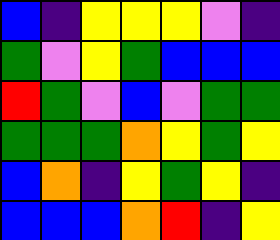[["blue", "indigo", "yellow", "yellow", "yellow", "violet", "indigo"], ["green", "violet", "yellow", "green", "blue", "blue", "blue"], ["red", "green", "violet", "blue", "violet", "green", "green"], ["green", "green", "green", "orange", "yellow", "green", "yellow"], ["blue", "orange", "indigo", "yellow", "green", "yellow", "indigo"], ["blue", "blue", "blue", "orange", "red", "indigo", "yellow"]]